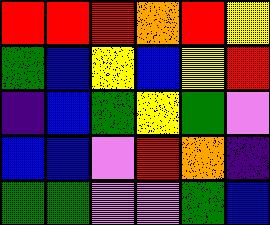[["red", "red", "red", "orange", "red", "yellow"], ["green", "blue", "yellow", "blue", "yellow", "red"], ["indigo", "blue", "green", "yellow", "green", "violet"], ["blue", "blue", "violet", "red", "orange", "indigo"], ["green", "green", "violet", "violet", "green", "blue"]]